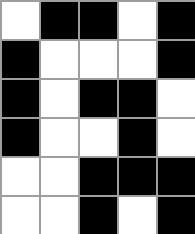[["white", "black", "black", "white", "black"], ["black", "white", "white", "white", "black"], ["black", "white", "black", "black", "white"], ["black", "white", "white", "black", "white"], ["white", "white", "black", "black", "black"], ["white", "white", "black", "white", "black"]]